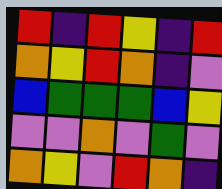[["red", "indigo", "red", "yellow", "indigo", "red"], ["orange", "yellow", "red", "orange", "indigo", "violet"], ["blue", "green", "green", "green", "blue", "yellow"], ["violet", "violet", "orange", "violet", "green", "violet"], ["orange", "yellow", "violet", "red", "orange", "indigo"]]